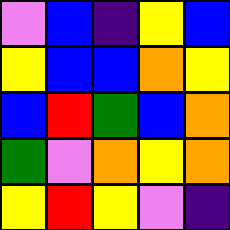[["violet", "blue", "indigo", "yellow", "blue"], ["yellow", "blue", "blue", "orange", "yellow"], ["blue", "red", "green", "blue", "orange"], ["green", "violet", "orange", "yellow", "orange"], ["yellow", "red", "yellow", "violet", "indigo"]]